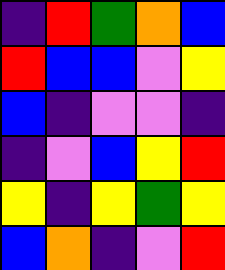[["indigo", "red", "green", "orange", "blue"], ["red", "blue", "blue", "violet", "yellow"], ["blue", "indigo", "violet", "violet", "indigo"], ["indigo", "violet", "blue", "yellow", "red"], ["yellow", "indigo", "yellow", "green", "yellow"], ["blue", "orange", "indigo", "violet", "red"]]